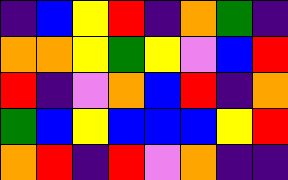[["indigo", "blue", "yellow", "red", "indigo", "orange", "green", "indigo"], ["orange", "orange", "yellow", "green", "yellow", "violet", "blue", "red"], ["red", "indigo", "violet", "orange", "blue", "red", "indigo", "orange"], ["green", "blue", "yellow", "blue", "blue", "blue", "yellow", "red"], ["orange", "red", "indigo", "red", "violet", "orange", "indigo", "indigo"]]